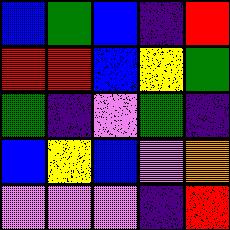[["blue", "green", "blue", "indigo", "red"], ["red", "red", "blue", "yellow", "green"], ["green", "indigo", "violet", "green", "indigo"], ["blue", "yellow", "blue", "violet", "orange"], ["violet", "violet", "violet", "indigo", "red"]]